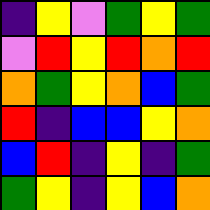[["indigo", "yellow", "violet", "green", "yellow", "green"], ["violet", "red", "yellow", "red", "orange", "red"], ["orange", "green", "yellow", "orange", "blue", "green"], ["red", "indigo", "blue", "blue", "yellow", "orange"], ["blue", "red", "indigo", "yellow", "indigo", "green"], ["green", "yellow", "indigo", "yellow", "blue", "orange"]]